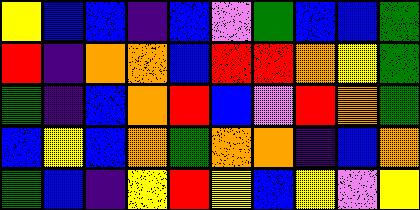[["yellow", "blue", "blue", "indigo", "blue", "violet", "green", "blue", "blue", "green"], ["red", "indigo", "orange", "orange", "blue", "red", "red", "orange", "yellow", "green"], ["green", "indigo", "blue", "orange", "red", "blue", "violet", "red", "orange", "green"], ["blue", "yellow", "blue", "orange", "green", "orange", "orange", "indigo", "blue", "orange"], ["green", "blue", "indigo", "yellow", "red", "yellow", "blue", "yellow", "violet", "yellow"]]